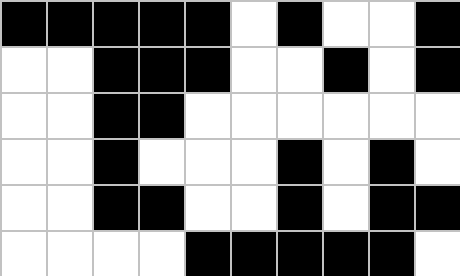[["black", "black", "black", "black", "black", "white", "black", "white", "white", "black"], ["white", "white", "black", "black", "black", "white", "white", "black", "white", "black"], ["white", "white", "black", "black", "white", "white", "white", "white", "white", "white"], ["white", "white", "black", "white", "white", "white", "black", "white", "black", "white"], ["white", "white", "black", "black", "white", "white", "black", "white", "black", "black"], ["white", "white", "white", "white", "black", "black", "black", "black", "black", "white"]]